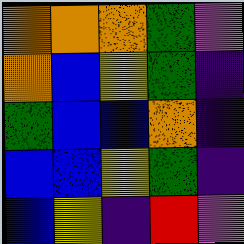[["orange", "orange", "orange", "green", "violet"], ["orange", "blue", "yellow", "green", "indigo"], ["green", "blue", "blue", "orange", "indigo"], ["blue", "blue", "yellow", "green", "indigo"], ["blue", "yellow", "indigo", "red", "violet"]]